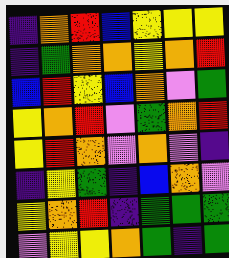[["indigo", "orange", "red", "blue", "yellow", "yellow", "yellow"], ["indigo", "green", "orange", "orange", "yellow", "orange", "red"], ["blue", "red", "yellow", "blue", "orange", "violet", "green"], ["yellow", "orange", "red", "violet", "green", "orange", "red"], ["yellow", "red", "orange", "violet", "orange", "violet", "indigo"], ["indigo", "yellow", "green", "indigo", "blue", "orange", "violet"], ["yellow", "orange", "red", "indigo", "green", "green", "green"], ["violet", "yellow", "yellow", "orange", "green", "indigo", "green"]]